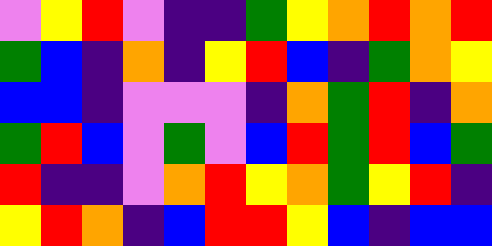[["violet", "yellow", "red", "violet", "indigo", "indigo", "green", "yellow", "orange", "red", "orange", "red"], ["green", "blue", "indigo", "orange", "indigo", "yellow", "red", "blue", "indigo", "green", "orange", "yellow"], ["blue", "blue", "indigo", "violet", "violet", "violet", "indigo", "orange", "green", "red", "indigo", "orange"], ["green", "red", "blue", "violet", "green", "violet", "blue", "red", "green", "red", "blue", "green"], ["red", "indigo", "indigo", "violet", "orange", "red", "yellow", "orange", "green", "yellow", "red", "indigo"], ["yellow", "red", "orange", "indigo", "blue", "red", "red", "yellow", "blue", "indigo", "blue", "blue"]]